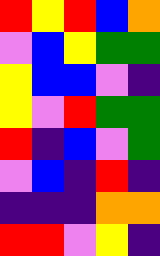[["red", "yellow", "red", "blue", "orange"], ["violet", "blue", "yellow", "green", "green"], ["yellow", "blue", "blue", "violet", "indigo"], ["yellow", "violet", "red", "green", "green"], ["red", "indigo", "blue", "violet", "green"], ["violet", "blue", "indigo", "red", "indigo"], ["indigo", "indigo", "indigo", "orange", "orange"], ["red", "red", "violet", "yellow", "indigo"]]